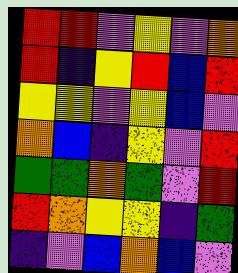[["red", "red", "violet", "yellow", "violet", "orange"], ["red", "indigo", "yellow", "red", "blue", "red"], ["yellow", "yellow", "violet", "yellow", "blue", "violet"], ["orange", "blue", "indigo", "yellow", "violet", "red"], ["green", "green", "orange", "green", "violet", "red"], ["red", "orange", "yellow", "yellow", "indigo", "green"], ["indigo", "violet", "blue", "orange", "blue", "violet"]]